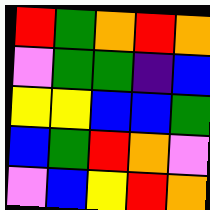[["red", "green", "orange", "red", "orange"], ["violet", "green", "green", "indigo", "blue"], ["yellow", "yellow", "blue", "blue", "green"], ["blue", "green", "red", "orange", "violet"], ["violet", "blue", "yellow", "red", "orange"]]